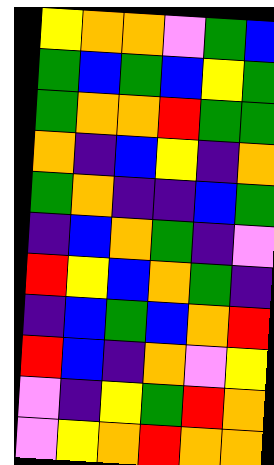[["yellow", "orange", "orange", "violet", "green", "blue"], ["green", "blue", "green", "blue", "yellow", "green"], ["green", "orange", "orange", "red", "green", "green"], ["orange", "indigo", "blue", "yellow", "indigo", "orange"], ["green", "orange", "indigo", "indigo", "blue", "green"], ["indigo", "blue", "orange", "green", "indigo", "violet"], ["red", "yellow", "blue", "orange", "green", "indigo"], ["indigo", "blue", "green", "blue", "orange", "red"], ["red", "blue", "indigo", "orange", "violet", "yellow"], ["violet", "indigo", "yellow", "green", "red", "orange"], ["violet", "yellow", "orange", "red", "orange", "orange"]]